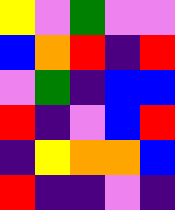[["yellow", "violet", "green", "violet", "violet"], ["blue", "orange", "red", "indigo", "red"], ["violet", "green", "indigo", "blue", "blue"], ["red", "indigo", "violet", "blue", "red"], ["indigo", "yellow", "orange", "orange", "blue"], ["red", "indigo", "indigo", "violet", "indigo"]]